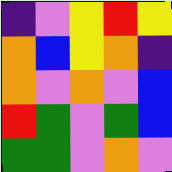[["indigo", "violet", "yellow", "red", "yellow"], ["orange", "blue", "yellow", "orange", "indigo"], ["orange", "violet", "orange", "violet", "blue"], ["red", "green", "violet", "green", "blue"], ["green", "green", "violet", "orange", "violet"]]